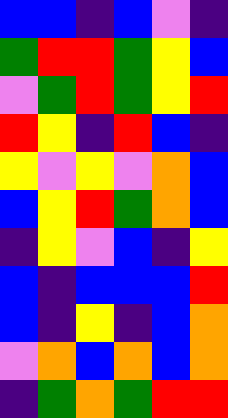[["blue", "blue", "indigo", "blue", "violet", "indigo"], ["green", "red", "red", "green", "yellow", "blue"], ["violet", "green", "red", "green", "yellow", "red"], ["red", "yellow", "indigo", "red", "blue", "indigo"], ["yellow", "violet", "yellow", "violet", "orange", "blue"], ["blue", "yellow", "red", "green", "orange", "blue"], ["indigo", "yellow", "violet", "blue", "indigo", "yellow"], ["blue", "indigo", "blue", "blue", "blue", "red"], ["blue", "indigo", "yellow", "indigo", "blue", "orange"], ["violet", "orange", "blue", "orange", "blue", "orange"], ["indigo", "green", "orange", "green", "red", "red"]]